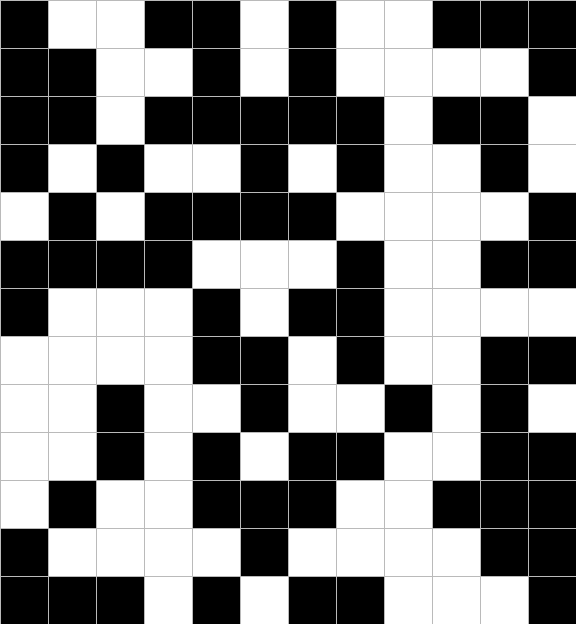[["black", "white", "white", "black", "black", "white", "black", "white", "white", "black", "black", "black"], ["black", "black", "white", "white", "black", "white", "black", "white", "white", "white", "white", "black"], ["black", "black", "white", "black", "black", "black", "black", "black", "white", "black", "black", "white"], ["black", "white", "black", "white", "white", "black", "white", "black", "white", "white", "black", "white"], ["white", "black", "white", "black", "black", "black", "black", "white", "white", "white", "white", "black"], ["black", "black", "black", "black", "white", "white", "white", "black", "white", "white", "black", "black"], ["black", "white", "white", "white", "black", "white", "black", "black", "white", "white", "white", "white"], ["white", "white", "white", "white", "black", "black", "white", "black", "white", "white", "black", "black"], ["white", "white", "black", "white", "white", "black", "white", "white", "black", "white", "black", "white"], ["white", "white", "black", "white", "black", "white", "black", "black", "white", "white", "black", "black"], ["white", "black", "white", "white", "black", "black", "black", "white", "white", "black", "black", "black"], ["black", "white", "white", "white", "white", "black", "white", "white", "white", "white", "black", "black"], ["black", "black", "black", "white", "black", "white", "black", "black", "white", "white", "white", "black"]]